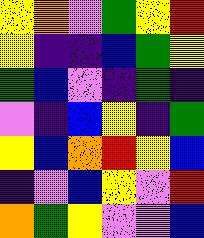[["yellow", "orange", "violet", "green", "yellow", "red"], ["yellow", "indigo", "indigo", "blue", "green", "yellow"], ["green", "blue", "violet", "indigo", "green", "indigo"], ["violet", "indigo", "blue", "yellow", "indigo", "green"], ["yellow", "blue", "orange", "red", "yellow", "blue"], ["indigo", "violet", "blue", "yellow", "violet", "red"], ["orange", "green", "yellow", "violet", "violet", "blue"]]